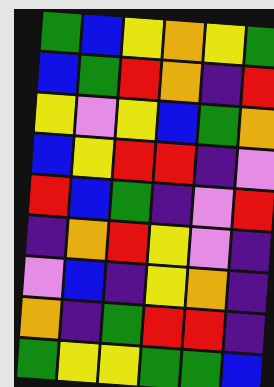[["green", "blue", "yellow", "orange", "yellow", "green"], ["blue", "green", "red", "orange", "indigo", "red"], ["yellow", "violet", "yellow", "blue", "green", "orange"], ["blue", "yellow", "red", "red", "indigo", "violet"], ["red", "blue", "green", "indigo", "violet", "red"], ["indigo", "orange", "red", "yellow", "violet", "indigo"], ["violet", "blue", "indigo", "yellow", "orange", "indigo"], ["orange", "indigo", "green", "red", "red", "indigo"], ["green", "yellow", "yellow", "green", "green", "blue"]]